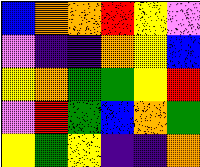[["blue", "orange", "orange", "red", "yellow", "violet"], ["violet", "indigo", "indigo", "orange", "yellow", "blue"], ["yellow", "orange", "green", "green", "yellow", "red"], ["violet", "red", "green", "blue", "orange", "green"], ["yellow", "green", "yellow", "indigo", "indigo", "orange"]]